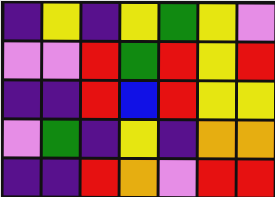[["indigo", "yellow", "indigo", "yellow", "green", "yellow", "violet"], ["violet", "violet", "red", "green", "red", "yellow", "red"], ["indigo", "indigo", "red", "blue", "red", "yellow", "yellow"], ["violet", "green", "indigo", "yellow", "indigo", "orange", "orange"], ["indigo", "indigo", "red", "orange", "violet", "red", "red"]]